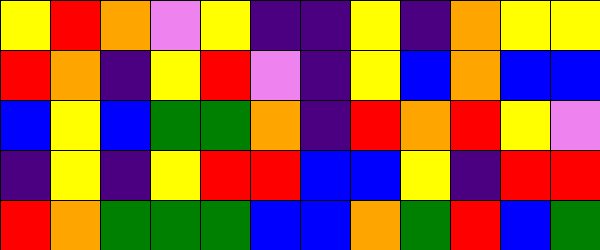[["yellow", "red", "orange", "violet", "yellow", "indigo", "indigo", "yellow", "indigo", "orange", "yellow", "yellow"], ["red", "orange", "indigo", "yellow", "red", "violet", "indigo", "yellow", "blue", "orange", "blue", "blue"], ["blue", "yellow", "blue", "green", "green", "orange", "indigo", "red", "orange", "red", "yellow", "violet"], ["indigo", "yellow", "indigo", "yellow", "red", "red", "blue", "blue", "yellow", "indigo", "red", "red"], ["red", "orange", "green", "green", "green", "blue", "blue", "orange", "green", "red", "blue", "green"]]